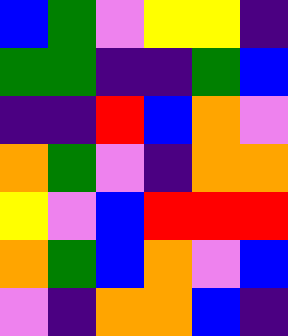[["blue", "green", "violet", "yellow", "yellow", "indigo"], ["green", "green", "indigo", "indigo", "green", "blue"], ["indigo", "indigo", "red", "blue", "orange", "violet"], ["orange", "green", "violet", "indigo", "orange", "orange"], ["yellow", "violet", "blue", "red", "red", "red"], ["orange", "green", "blue", "orange", "violet", "blue"], ["violet", "indigo", "orange", "orange", "blue", "indigo"]]